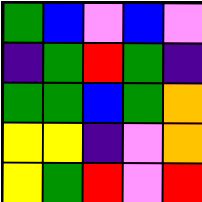[["green", "blue", "violet", "blue", "violet"], ["indigo", "green", "red", "green", "indigo"], ["green", "green", "blue", "green", "orange"], ["yellow", "yellow", "indigo", "violet", "orange"], ["yellow", "green", "red", "violet", "red"]]